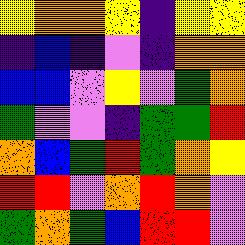[["yellow", "orange", "orange", "yellow", "indigo", "yellow", "yellow"], ["indigo", "blue", "indigo", "violet", "indigo", "orange", "orange"], ["blue", "blue", "violet", "yellow", "violet", "green", "orange"], ["green", "violet", "violet", "indigo", "green", "green", "red"], ["orange", "blue", "green", "red", "green", "orange", "yellow"], ["red", "red", "violet", "orange", "red", "orange", "violet"], ["green", "orange", "green", "blue", "red", "red", "violet"]]